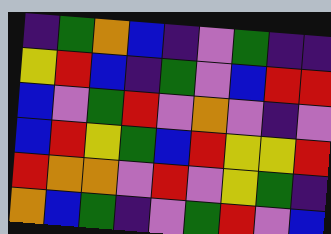[["indigo", "green", "orange", "blue", "indigo", "violet", "green", "indigo", "indigo"], ["yellow", "red", "blue", "indigo", "green", "violet", "blue", "red", "red"], ["blue", "violet", "green", "red", "violet", "orange", "violet", "indigo", "violet"], ["blue", "red", "yellow", "green", "blue", "red", "yellow", "yellow", "red"], ["red", "orange", "orange", "violet", "red", "violet", "yellow", "green", "indigo"], ["orange", "blue", "green", "indigo", "violet", "green", "red", "violet", "blue"]]